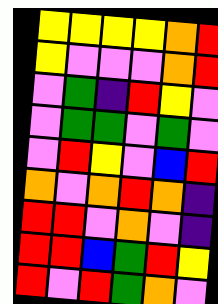[["yellow", "yellow", "yellow", "yellow", "orange", "red"], ["yellow", "violet", "violet", "violet", "orange", "red"], ["violet", "green", "indigo", "red", "yellow", "violet"], ["violet", "green", "green", "violet", "green", "violet"], ["violet", "red", "yellow", "violet", "blue", "red"], ["orange", "violet", "orange", "red", "orange", "indigo"], ["red", "red", "violet", "orange", "violet", "indigo"], ["red", "red", "blue", "green", "red", "yellow"], ["red", "violet", "red", "green", "orange", "violet"]]